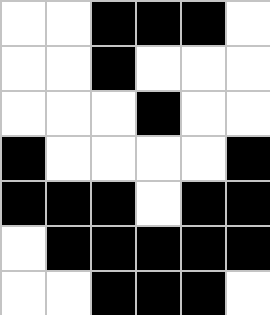[["white", "white", "black", "black", "black", "white"], ["white", "white", "black", "white", "white", "white"], ["white", "white", "white", "black", "white", "white"], ["black", "white", "white", "white", "white", "black"], ["black", "black", "black", "white", "black", "black"], ["white", "black", "black", "black", "black", "black"], ["white", "white", "black", "black", "black", "white"]]